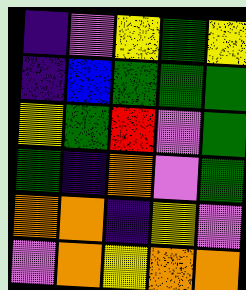[["indigo", "violet", "yellow", "green", "yellow"], ["indigo", "blue", "green", "green", "green"], ["yellow", "green", "red", "violet", "green"], ["green", "indigo", "orange", "violet", "green"], ["orange", "orange", "indigo", "yellow", "violet"], ["violet", "orange", "yellow", "orange", "orange"]]